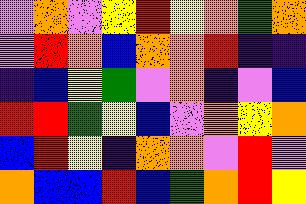[["violet", "orange", "violet", "yellow", "red", "yellow", "orange", "green", "orange"], ["violet", "red", "orange", "blue", "orange", "orange", "red", "indigo", "indigo"], ["indigo", "blue", "yellow", "green", "violet", "orange", "indigo", "violet", "blue"], ["red", "red", "green", "yellow", "blue", "violet", "orange", "yellow", "orange"], ["blue", "red", "yellow", "indigo", "orange", "orange", "violet", "red", "violet"], ["orange", "blue", "blue", "red", "blue", "green", "orange", "red", "yellow"]]